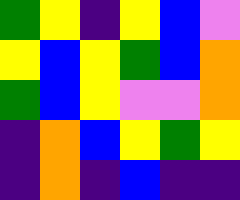[["green", "yellow", "indigo", "yellow", "blue", "violet"], ["yellow", "blue", "yellow", "green", "blue", "orange"], ["green", "blue", "yellow", "violet", "violet", "orange"], ["indigo", "orange", "blue", "yellow", "green", "yellow"], ["indigo", "orange", "indigo", "blue", "indigo", "indigo"]]